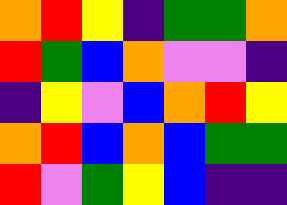[["orange", "red", "yellow", "indigo", "green", "green", "orange"], ["red", "green", "blue", "orange", "violet", "violet", "indigo"], ["indigo", "yellow", "violet", "blue", "orange", "red", "yellow"], ["orange", "red", "blue", "orange", "blue", "green", "green"], ["red", "violet", "green", "yellow", "blue", "indigo", "indigo"]]